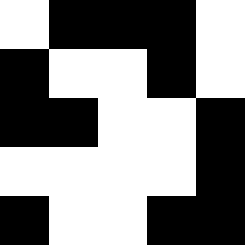[["white", "black", "black", "black", "white"], ["black", "white", "white", "black", "white"], ["black", "black", "white", "white", "black"], ["white", "white", "white", "white", "black"], ["black", "white", "white", "black", "black"]]